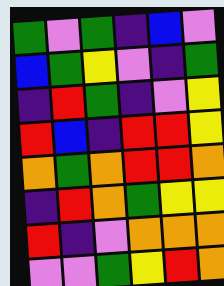[["green", "violet", "green", "indigo", "blue", "violet"], ["blue", "green", "yellow", "violet", "indigo", "green"], ["indigo", "red", "green", "indigo", "violet", "yellow"], ["red", "blue", "indigo", "red", "red", "yellow"], ["orange", "green", "orange", "red", "red", "orange"], ["indigo", "red", "orange", "green", "yellow", "yellow"], ["red", "indigo", "violet", "orange", "orange", "orange"], ["violet", "violet", "green", "yellow", "red", "orange"]]